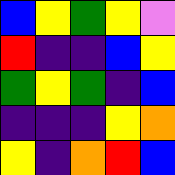[["blue", "yellow", "green", "yellow", "violet"], ["red", "indigo", "indigo", "blue", "yellow"], ["green", "yellow", "green", "indigo", "blue"], ["indigo", "indigo", "indigo", "yellow", "orange"], ["yellow", "indigo", "orange", "red", "blue"]]